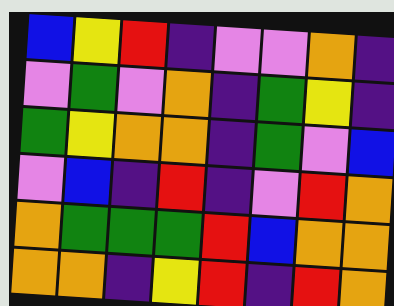[["blue", "yellow", "red", "indigo", "violet", "violet", "orange", "indigo"], ["violet", "green", "violet", "orange", "indigo", "green", "yellow", "indigo"], ["green", "yellow", "orange", "orange", "indigo", "green", "violet", "blue"], ["violet", "blue", "indigo", "red", "indigo", "violet", "red", "orange"], ["orange", "green", "green", "green", "red", "blue", "orange", "orange"], ["orange", "orange", "indigo", "yellow", "red", "indigo", "red", "orange"]]